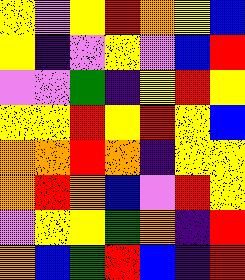[["yellow", "violet", "yellow", "red", "orange", "yellow", "blue"], ["yellow", "indigo", "violet", "yellow", "violet", "blue", "red"], ["violet", "violet", "green", "indigo", "yellow", "red", "yellow"], ["yellow", "yellow", "red", "yellow", "red", "yellow", "blue"], ["orange", "orange", "red", "orange", "indigo", "yellow", "yellow"], ["orange", "red", "orange", "blue", "violet", "red", "yellow"], ["violet", "yellow", "yellow", "green", "orange", "indigo", "red"], ["orange", "blue", "green", "red", "blue", "indigo", "red"]]